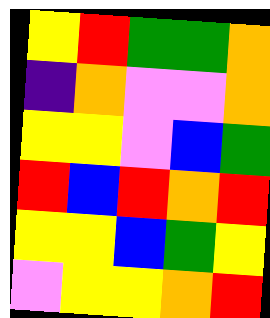[["yellow", "red", "green", "green", "orange"], ["indigo", "orange", "violet", "violet", "orange"], ["yellow", "yellow", "violet", "blue", "green"], ["red", "blue", "red", "orange", "red"], ["yellow", "yellow", "blue", "green", "yellow"], ["violet", "yellow", "yellow", "orange", "red"]]